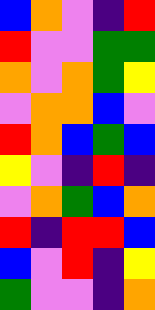[["blue", "orange", "violet", "indigo", "red"], ["red", "violet", "violet", "green", "green"], ["orange", "violet", "orange", "green", "yellow"], ["violet", "orange", "orange", "blue", "violet"], ["red", "orange", "blue", "green", "blue"], ["yellow", "violet", "indigo", "red", "indigo"], ["violet", "orange", "green", "blue", "orange"], ["red", "indigo", "red", "red", "blue"], ["blue", "violet", "red", "indigo", "yellow"], ["green", "violet", "violet", "indigo", "orange"]]